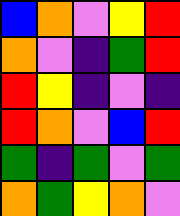[["blue", "orange", "violet", "yellow", "red"], ["orange", "violet", "indigo", "green", "red"], ["red", "yellow", "indigo", "violet", "indigo"], ["red", "orange", "violet", "blue", "red"], ["green", "indigo", "green", "violet", "green"], ["orange", "green", "yellow", "orange", "violet"]]